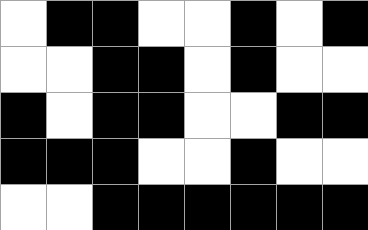[["white", "black", "black", "white", "white", "black", "white", "black"], ["white", "white", "black", "black", "white", "black", "white", "white"], ["black", "white", "black", "black", "white", "white", "black", "black"], ["black", "black", "black", "white", "white", "black", "white", "white"], ["white", "white", "black", "black", "black", "black", "black", "black"]]